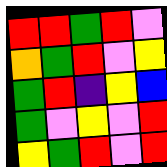[["red", "red", "green", "red", "violet"], ["orange", "green", "red", "violet", "yellow"], ["green", "red", "indigo", "yellow", "blue"], ["green", "violet", "yellow", "violet", "red"], ["yellow", "green", "red", "violet", "red"]]